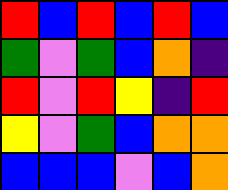[["red", "blue", "red", "blue", "red", "blue"], ["green", "violet", "green", "blue", "orange", "indigo"], ["red", "violet", "red", "yellow", "indigo", "red"], ["yellow", "violet", "green", "blue", "orange", "orange"], ["blue", "blue", "blue", "violet", "blue", "orange"]]